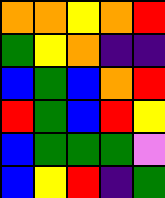[["orange", "orange", "yellow", "orange", "red"], ["green", "yellow", "orange", "indigo", "indigo"], ["blue", "green", "blue", "orange", "red"], ["red", "green", "blue", "red", "yellow"], ["blue", "green", "green", "green", "violet"], ["blue", "yellow", "red", "indigo", "green"]]